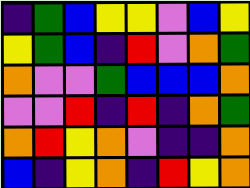[["indigo", "green", "blue", "yellow", "yellow", "violet", "blue", "yellow"], ["yellow", "green", "blue", "indigo", "red", "violet", "orange", "green"], ["orange", "violet", "violet", "green", "blue", "blue", "blue", "orange"], ["violet", "violet", "red", "indigo", "red", "indigo", "orange", "green"], ["orange", "red", "yellow", "orange", "violet", "indigo", "indigo", "orange"], ["blue", "indigo", "yellow", "orange", "indigo", "red", "yellow", "orange"]]